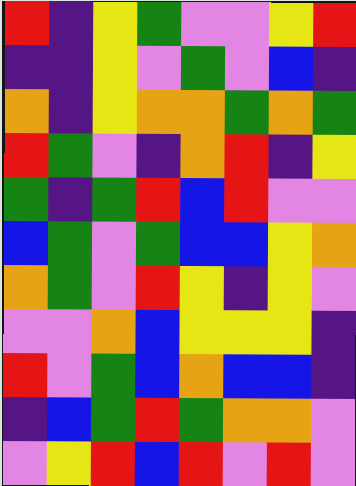[["red", "indigo", "yellow", "green", "violet", "violet", "yellow", "red"], ["indigo", "indigo", "yellow", "violet", "green", "violet", "blue", "indigo"], ["orange", "indigo", "yellow", "orange", "orange", "green", "orange", "green"], ["red", "green", "violet", "indigo", "orange", "red", "indigo", "yellow"], ["green", "indigo", "green", "red", "blue", "red", "violet", "violet"], ["blue", "green", "violet", "green", "blue", "blue", "yellow", "orange"], ["orange", "green", "violet", "red", "yellow", "indigo", "yellow", "violet"], ["violet", "violet", "orange", "blue", "yellow", "yellow", "yellow", "indigo"], ["red", "violet", "green", "blue", "orange", "blue", "blue", "indigo"], ["indigo", "blue", "green", "red", "green", "orange", "orange", "violet"], ["violet", "yellow", "red", "blue", "red", "violet", "red", "violet"]]